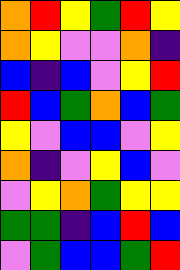[["orange", "red", "yellow", "green", "red", "yellow"], ["orange", "yellow", "violet", "violet", "orange", "indigo"], ["blue", "indigo", "blue", "violet", "yellow", "red"], ["red", "blue", "green", "orange", "blue", "green"], ["yellow", "violet", "blue", "blue", "violet", "yellow"], ["orange", "indigo", "violet", "yellow", "blue", "violet"], ["violet", "yellow", "orange", "green", "yellow", "yellow"], ["green", "green", "indigo", "blue", "red", "blue"], ["violet", "green", "blue", "blue", "green", "red"]]